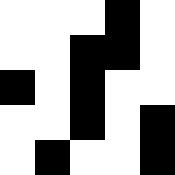[["white", "white", "white", "black", "white"], ["white", "white", "black", "black", "white"], ["black", "white", "black", "white", "white"], ["white", "white", "black", "white", "black"], ["white", "black", "white", "white", "black"]]